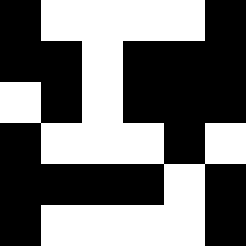[["black", "white", "white", "white", "white", "black"], ["black", "black", "white", "black", "black", "black"], ["white", "black", "white", "black", "black", "black"], ["black", "white", "white", "white", "black", "white"], ["black", "black", "black", "black", "white", "black"], ["black", "white", "white", "white", "white", "black"]]